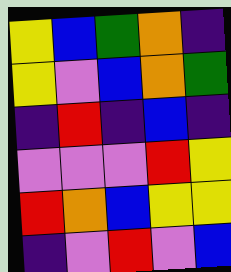[["yellow", "blue", "green", "orange", "indigo"], ["yellow", "violet", "blue", "orange", "green"], ["indigo", "red", "indigo", "blue", "indigo"], ["violet", "violet", "violet", "red", "yellow"], ["red", "orange", "blue", "yellow", "yellow"], ["indigo", "violet", "red", "violet", "blue"]]